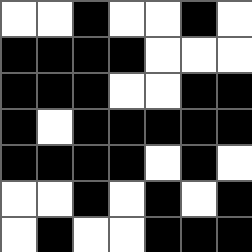[["white", "white", "black", "white", "white", "black", "white"], ["black", "black", "black", "black", "white", "white", "white"], ["black", "black", "black", "white", "white", "black", "black"], ["black", "white", "black", "black", "black", "black", "black"], ["black", "black", "black", "black", "white", "black", "white"], ["white", "white", "black", "white", "black", "white", "black"], ["white", "black", "white", "white", "black", "black", "black"]]